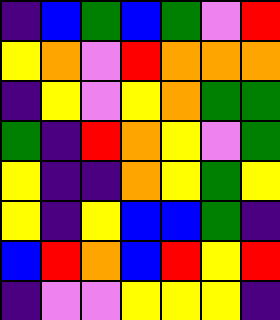[["indigo", "blue", "green", "blue", "green", "violet", "red"], ["yellow", "orange", "violet", "red", "orange", "orange", "orange"], ["indigo", "yellow", "violet", "yellow", "orange", "green", "green"], ["green", "indigo", "red", "orange", "yellow", "violet", "green"], ["yellow", "indigo", "indigo", "orange", "yellow", "green", "yellow"], ["yellow", "indigo", "yellow", "blue", "blue", "green", "indigo"], ["blue", "red", "orange", "blue", "red", "yellow", "red"], ["indigo", "violet", "violet", "yellow", "yellow", "yellow", "indigo"]]